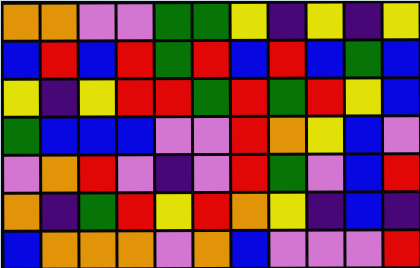[["orange", "orange", "violet", "violet", "green", "green", "yellow", "indigo", "yellow", "indigo", "yellow"], ["blue", "red", "blue", "red", "green", "red", "blue", "red", "blue", "green", "blue"], ["yellow", "indigo", "yellow", "red", "red", "green", "red", "green", "red", "yellow", "blue"], ["green", "blue", "blue", "blue", "violet", "violet", "red", "orange", "yellow", "blue", "violet"], ["violet", "orange", "red", "violet", "indigo", "violet", "red", "green", "violet", "blue", "red"], ["orange", "indigo", "green", "red", "yellow", "red", "orange", "yellow", "indigo", "blue", "indigo"], ["blue", "orange", "orange", "orange", "violet", "orange", "blue", "violet", "violet", "violet", "red"]]